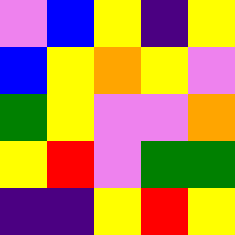[["violet", "blue", "yellow", "indigo", "yellow"], ["blue", "yellow", "orange", "yellow", "violet"], ["green", "yellow", "violet", "violet", "orange"], ["yellow", "red", "violet", "green", "green"], ["indigo", "indigo", "yellow", "red", "yellow"]]